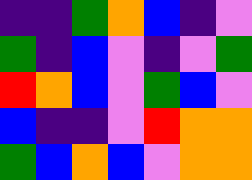[["indigo", "indigo", "green", "orange", "blue", "indigo", "violet"], ["green", "indigo", "blue", "violet", "indigo", "violet", "green"], ["red", "orange", "blue", "violet", "green", "blue", "violet"], ["blue", "indigo", "indigo", "violet", "red", "orange", "orange"], ["green", "blue", "orange", "blue", "violet", "orange", "orange"]]